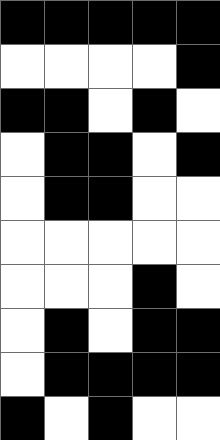[["black", "black", "black", "black", "black"], ["white", "white", "white", "white", "black"], ["black", "black", "white", "black", "white"], ["white", "black", "black", "white", "black"], ["white", "black", "black", "white", "white"], ["white", "white", "white", "white", "white"], ["white", "white", "white", "black", "white"], ["white", "black", "white", "black", "black"], ["white", "black", "black", "black", "black"], ["black", "white", "black", "white", "white"]]